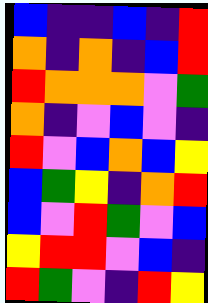[["blue", "indigo", "indigo", "blue", "indigo", "red"], ["orange", "indigo", "orange", "indigo", "blue", "red"], ["red", "orange", "orange", "orange", "violet", "green"], ["orange", "indigo", "violet", "blue", "violet", "indigo"], ["red", "violet", "blue", "orange", "blue", "yellow"], ["blue", "green", "yellow", "indigo", "orange", "red"], ["blue", "violet", "red", "green", "violet", "blue"], ["yellow", "red", "red", "violet", "blue", "indigo"], ["red", "green", "violet", "indigo", "red", "yellow"]]